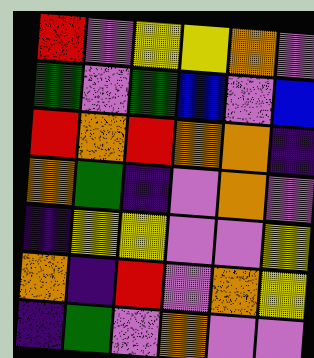[["red", "violet", "yellow", "yellow", "orange", "violet"], ["green", "violet", "green", "blue", "violet", "blue"], ["red", "orange", "red", "orange", "orange", "indigo"], ["orange", "green", "indigo", "violet", "orange", "violet"], ["indigo", "yellow", "yellow", "violet", "violet", "yellow"], ["orange", "indigo", "red", "violet", "orange", "yellow"], ["indigo", "green", "violet", "orange", "violet", "violet"]]